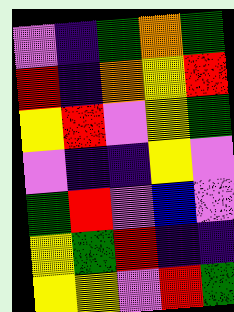[["violet", "indigo", "green", "orange", "green"], ["red", "indigo", "orange", "yellow", "red"], ["yellow", "red", "violet", "yellow", "green"], ["violet", "indigo", "indigo", "yellow", "violet"], ["green", "red", "violet", "blue", "violet"], ["yellow", "green", "red", "indigo", "indigo"], ["yellow", "yellow", "violet", "red", "green"]]